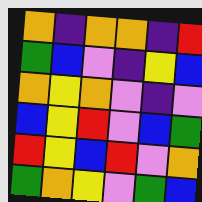[["orange", "indigo", "orange", "orange", "indigo", "red"], ["green", "blue", "violet", "indigo", "yellow", "blue"], ["orange", "yellow", "orange", "violet", "indigo", "violet"], ["blue", "yellow", "red", "violet", "blue", "green"], ["red", "yellow", "blue", "red", "violet", "orange"], ["green", "orange", "yellow", "violet", "green", "blue"]]